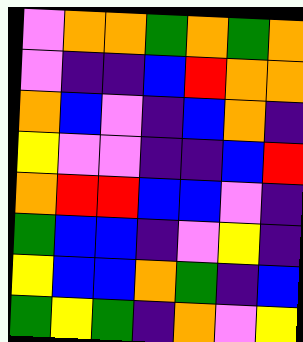[["violet", "orange", "orange", "green", "orange", "green", "orange"], ["violet", "indigo", "indigo", "blue", "red", "orange", "orange"], ["orange", "blue", "violet", "indigo", "blue", "orange", "indigo"], ["yellow", "violet", "violet", "indigo", "indigo", "blue", "red"], ["orange", "red", "red", "blue", "blue", "violet", "indigo"], ["green", "blue", "blue", "indigo", "violet", "yellow", "indigo"], ["yellow", "blue", "blue", "orange", "green", "indigo", "blue"], ["green", "yellow", "green", "indigo", "orange", "violet", "yellow"]]